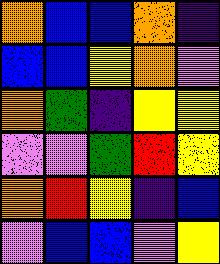[["orange", "blue", "blue", "orange", "indigo"], ["blue", "blue", "yellow", "orange", "violet"], ["orange", "green", "indigo", "yellow", "yellow"], ["violet", "violet", "green", "red", "yellow"], ["orange", "red", "yellow", "indigo", "blue"], ["violet", "blue", "blue", "violet", "yellow"]]